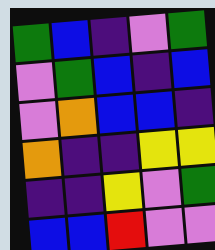[["green", "blue", "indigo", "violet", "green"], ["violet", "green", "blue", "indigo", "blue"], ["violet", "orange", "blue", "blue", "indigo"], ["orange", "indigo", "indigo", "yellow", "yellow"], ["indigo", "indigo", "yellow", "violet", "green"], ["blue", "blue", "red", "violet", "violet"]]